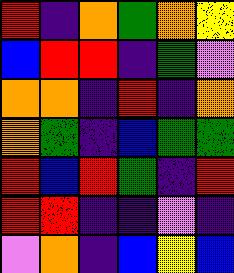[["red", "indigo", "orange", "green", "orange", "yellow"], ["blue", "red", "red", "indigo", "green", "violet"], ["orange", "orange", "indigo", "red", "indigo", "orange"], ["orange", "green", "indigo", "blue", "green", "green"], ["red", "blue", "red", "green", "indigo", "red"], ["red", "red", "indigo", "indigo", "violet", "indigo"], ["violet", "orange", "indigo", "blue", "yellow", "blue"]]